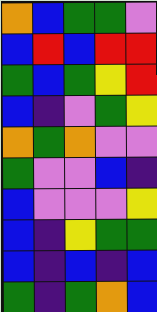[["orange", "blue", "green", "green", "violet"], ["blue", "red", "blue", "red", "red"], ["green", "blue", "green", "yellow", "red"], ["blue", "indigo", "violet", "green", "yellow"], ["orange", "green", "orange", "violet", "violet"], ["green", "violet", "violet", "blue", "indigo"], ["blue", "violet", "violet", "violet", "yellow"], ["blue", "indigo", "yellow", "green", "green"], ["blue", "indigo", "blue", "indigo", "blue"], ["green", "indigo", "green", "orange", "blue"]]